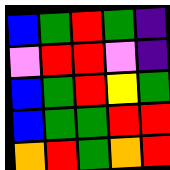[["blue", "green", "red", "green", "indigo"], ["violet", "red", "red", "violet", "indigo"], ["blue", "green", "red", "yellow", "green"], ["blue", "green", "green", "red", "red"], ["orange", "red", "green", "orange", "red"]]